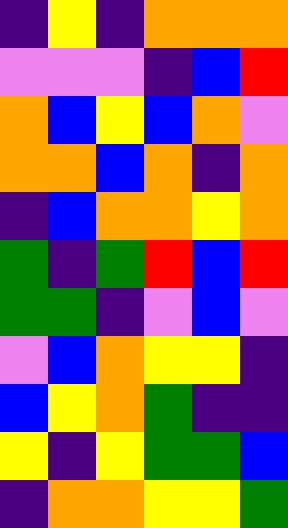[["indigo", "yellow", "indigo", "orange", "orange", "orange"], ["violet", "violet", "violet", "indigo", "blue", "red"], ["orange", "blue", "yellow", "blue", "orange", "violet"], ["orange", "orange", "blue", "orange", "indigo", "orange"], ["indigo", "blue", "orange", "orange", "yellow", "orange"], ["green", "indigo", "green", "red", "blue", "red"], ["green", "green", "indigo", "violet", "blue", "violet"], ["violet", "blue", "orange", "yellow", "yellow", "indigo"], ["blue", "yellow", "orange", "green", "indigo", "indigo"], ["yellow", "indigo", "yellow", "green", "green", "blue"], ["indigo", "orange", "orange", "yellow", "yellow", "green"]]